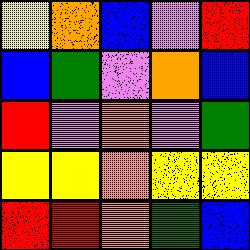[["yellow", "orange", "blue", "violet", "red"], ["blue", "green", "violet", "orange", "blue"], ["red", "violet", "orange", "violet", "green"], ["yellow", "yellow", "orange", "yellow", "yellow"], ["red", "red", "orange", "green", "blue"]]